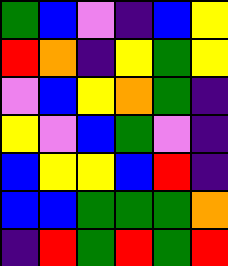[["green", "blue", "violet", "indigo", "blue", "yellow"], ["red", "orange", "indigo", "yellow", "green", "yellow"], ["violet", "blue", "yellow", "orange", "green", "indigo"], ["yellow", "violet", "blue", "green", "violet", "indigo"], ["blue", "yellow", "yellow", "blue", "red", "indigo"], ["blue", "blue", "green", "green", "green", "orange"], ["indigo", "red", "green", "red", "green", "red"]]